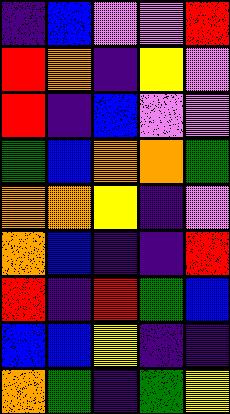[["indigo", "blue", "violet", "violet", "red"], ["red", "orange", "indigo", "yellow", "violet"], ["red", "indigo", "blue", "violet", "violet"], ["green", "blue", "orange", "orange", "green"], ["orange", "orange", "yellow", "indigo", "violet"], ["orange", "blue", "indigo", "indigo", "red"], ["red", "indigo", "red", "green", "blue"], ["blue", "blue", "yellow", "indigo", "indigo"], ["orange", "green", "indigo", "green", "yellow"]]